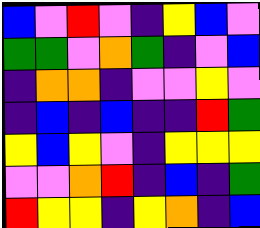[["blue", "violet", "red", "violet", "indigo", "yellow", "blue", "violet"], ["green", "green", "violet", "orange", "green", "indigo", "violet", "blue"], ["indigo", "orange", "orange", "indigo", "violet", "violet", "yellow", "violet"], ["indigo", "blue", "indigo", "blue", "indigo", "indigo", "red", "green"], ["yellow", "blue", "yellow", "violet", "indigo", "yellow", "yellow", "yellow"], ["violet", "violet", "orange", "red", "indigo", "blue", "indigo", "green"], ["red", "yellow", "yellow", "indigo", "yellow", "orange", "indigo", "blue"]]